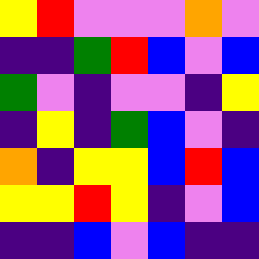[["yellow", "red", "violet", "violet", "violet", "orange", "violet"], ["indigo", "indigo", "green", "red", "blue", "violet", "blue"], ["green", "violet", "indigo", "violet", "violet", "indigo", "yellow"], ["indigo", "yellow", "indigo", "green", "blue", "violet", "indigo"], ["orange", "indigo", "yellow", "yellow", "blue", "red", "blue"], ["yellow", "yellow", "red", "yellow", "indigo", "violet", "blue"], ["indigo", "indigo", "blue", "violet", "blue", "indigo", "indigo"]]